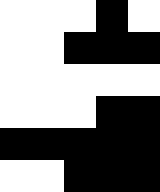[["white", "white", "white", "black", "white"], ["white", "white", "black", "black", "black"], ["white", "white", "white", "white", "white"], ["white", "white", "white", "black", "black"], ["black", "black", "black", "black", "black"], ["white", "white", "black", "black", "black"]]